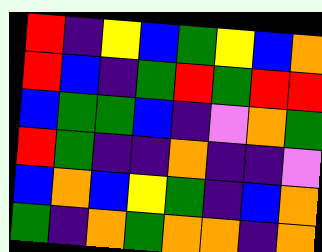[["red", "indigo", "yellow", "blue", "green", "yellow", "blue", "orange"], ["red", "blue", "indigo", "green", "red", "green", "red", "red"], ["blue", "green", "green", "blue", "indigo", "violet", "orange", "green"], ["red", "green", "indigo", "indigo", "orange", "indigo", "indigo", "violet"], ["blue", "orange", "blue", "yellow", "green", "indigo", "blue", "orange"], ["green", "indigo", "orange", "green", "orange", "orange", "indigo", "orange"]]